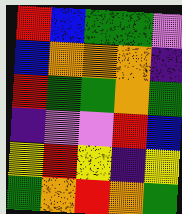[["red", "blue", "green", "green", "violet"], ["blue", "orange", "orange", "orange", "indigo"], ["red", "green", "green", "orange", "green"], ["indigo", "violet", "violet", "red", "blue"], ["yellow", "red", "yellow", "indigo", "yellow"], ["green", "orange", "red", "orange", "green"]]